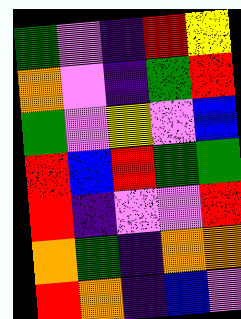[["green", "violet", "indigo", "red", "yellow"], ["orange", "violet", "indigo", "green", "red"], ["green", "violet", "yellow", "violet", "blue"], ["red", "blue", "red", "green", "green"], ["red", "indigo", "violet", "violet", "red"], ["orange", "green", "indigo", "orange", "orange"], ["red", "orange", "indigo", "blue", "violet"]]